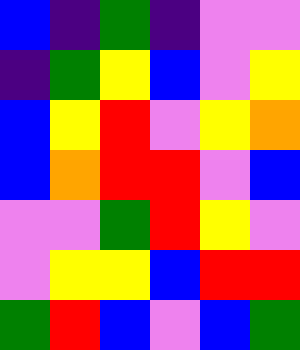[["blue", "indigo", "green", "indigo", "violet", "violet"], ["indigo", "green", "yellow", "blue", "violet", "yellow"], ["blue", "yellow", "red", "violet", "yellow", "orange"], ["blue", "orange", "red", "red", "violet", "blue"], ["violet", "violet", "green", "red", "yellow", "violet"], ["violet", "yellow", "yellow", "blue", "red", "red"], ["green", "red", "blue", "violet", "blue", "green"]]